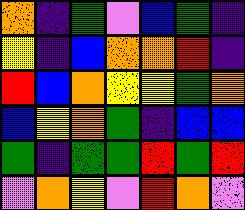[["orange", "indigo", "green", "violet", "blue", "green", "indigo"], ["yellow", "indigo", "blue", "orange", "orange", "red", "indigo"], ["red", "blue", "orange", "yellow", "yellow", "green", "orange"], ["blue", "yellow", "orange", "green", "indigo", "blue", "blue"], ["green", "indigo", "green", "green", "red", "green", "red"], ["violet", "orange", "yellow", "violet", "red", "orange", "violet"]]